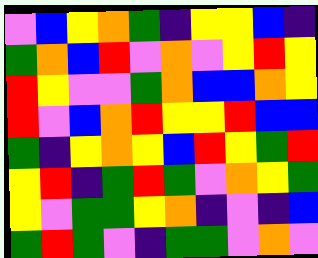[["violet", "blue", "yellow", "orange", "green", "indigo", "yellow", "yellow", "blue", "indigo"], ["green", "orange", "blue", "red", "violet", "orange", "violet", "yellow", "red", "yellow"], ["red", "yellow", "violet", "violet", "green", "orange", "blue", "blue", "orange", "yellow"], ["red", "violet", "blue", "orange", "red", "yellow", "yellow", "red", "blue", "blue"], ["green", "indigo", "yellow", "orange", "yellow", "blue", "red", "yellow", "green", "red"], ["yellow", "red", "indigo", "green", "red", "green", "violet", "orange", "yellow", "green"], ["yellow", "violet", "green", "green", "yellow", "orange", "indigo", "violet", "indigo", "blue"], ["green", "red", "green", "violet", "indigo", "green", "green", "violet", "orange", "violet"]]